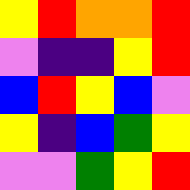[["yellow", "red", "orange", "orange", "red"], ["violet", "indigo", "indigo", "yellow", "red"], ["blue", "red", "yellow", "blue", "violet"], ["yellow", "indigo", "blue", "green", "yellow"], ["violet", "violet", "green", "yellow", "red"]]